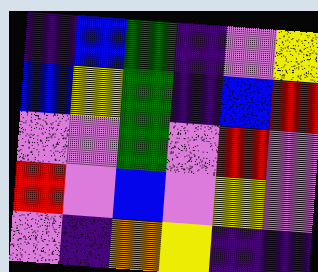[["indigo", "blue", "green", "indigo", "violet", "yellow"], ["blue", "yellow", "green", "indigo", "blue", "red"], ["violet", "violet", "green", "violet", "red", "violet"], ["red", "violet", "blue", "violet", "yellow", "violet"], ["violet", "indigo", "orange", "yellow", "indigo", "indigo"]]